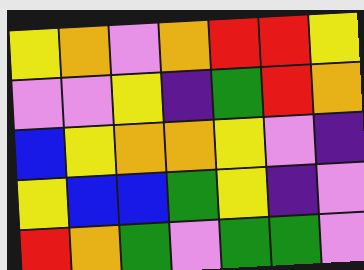[["yellow", "orange", "violet", "orange", "red", "red", "yellow"], ["violet", "violet", "yellow", "indigo", "green", "red", "orange"], ["blue", "yellow", "orange", "orange", "yellow", "violet", "indigo"], ["yellow", "blue", "blue", "green", "yellow", "indigo", "violet"], ["red", "orange", "green", "violet", "green", "green", "violet"]]